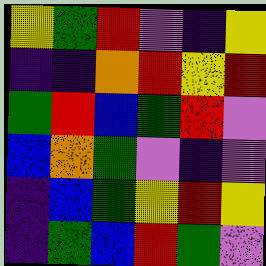[["yellow", "green", "red", "violet", "indigo", "yellow"], ["indigo", "indigo", "orange", "red", "yellow", "red"], ["green", "red", "blue", "green", "red", "violet"], ["blue", "orange", "green", "violet", "indigo", "violet"], ["indigo", "blue", "green", "yellow", "red", "yellow"], ["indigo", "green", "blue", "red", "green", "violet"]]